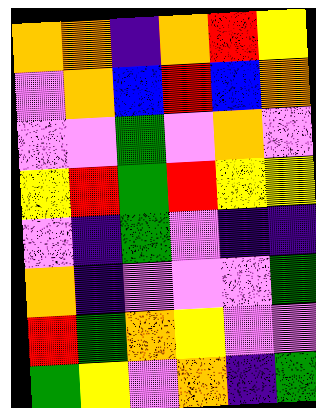[["orange", "orange", "indigo", "orange", "red", "yellow"], ["violet", "orange", "blue", "red", "blue", "orange"], ["violet", "violet", "green", "violet", "orange", "violet"], ["yellow", "red", "green", "red", "yellow", "yellow"], ["violet", "indigo", "green", "violet", "indigo", "indigo"], ["orange", "indigo", "violet", "violet", "violet", "green"], ["red", "green", "orange", "yellow", "violet", "violet"], ["green", "yellow", "violet", "orange", "indigo", "green"]]